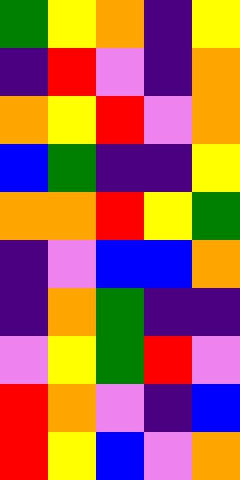[["green", "yellow", "orange", "indigo", "yellow"], ["indigo", "red", "violet", "indigo", "orange"], ["orange", "yellow", "red", "violet", "orange"], ["blue", "green", "indigo", "indigo", "yellow"], ["orange", "orange", "red", "yellow", "green"], ["indigo", "violet", "blue", "blue", "orange"], ["indigo", "orange", "green", "indigo", "indigo"], ["violet", "yellow", "green", "red", "violet"], ["red", "orange", "violet", "indigo", "blue"], ["red", "yellow", "blue", "violet", "orange"]]